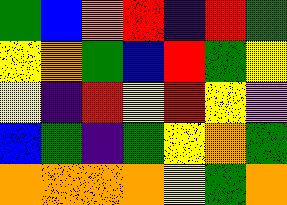[["green", "blue", "orange", "red", "indigo", "red", "green"], ["yellow", "orange", "green", "blue", "red", "green", "yellow"], ["yellow", "indigo", "red", "yellow", "red", "yellow", "violet"], ["blue", "green", "indigo", "green", "yellow", "orange", "green"], ["orange", "orange", "orange", "orange", "yellow", "green", "orange"]]